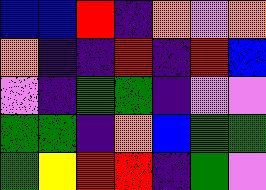[["blue", "blue", "red", "indigo", "orange", "violet", "orange"], ["orange", "indigo", "indigo", "red", "indigo", "red", "blue"], ["violet", "indigo", "green", "green", "indigo", "violet", "violet"], ["green", "green", "indigo", "orange", "blue", "green", "green"], ["green", "yellow", "red", "red", "indigo", "green", "violet"]]